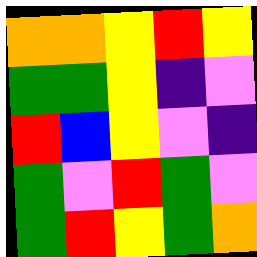[["orange", "orange", "yellow", "red", "yellow"], ["green", "green", "yellow", "indigo", "violet"], ["red", "blue", "yellow", "violet", "indigo"], ["green", "violet", "red", "green", "violet"], ["green", "red", "yellow", "green", "orange"]]